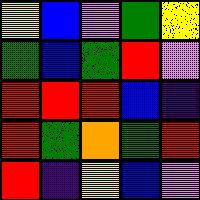[["yellow", "blue", "violet", "green", "yellow"], ["green", "blue", "green", "red", "violet"], ["red", "red", "red", "blue", "indigo"], ["red", "green", "orange", "green", "red"], ["red", "indigo", "yellow", "blue", "violet"]]